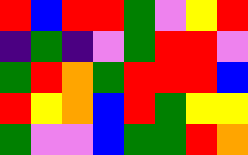[["red", "blue", "red", "red", "green", "violet", "yellow", "red"], ["indigo", "green", "indigo", "violet", "green", "red", "red", "violet"], ["green", "red", "orange", "green", "red", "red", "red", "blue"], ["red", "yellow", "orange", "blue", "red", "green", "yellow", "yellow"], ["green", "violet", "violet", "blue", "green", "green", "red", "orange"]]